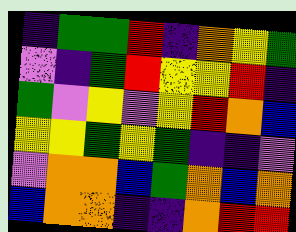[["indigo", "green", "green", "red", "indigo", "orange", "yellow", "green"], ["violet", "indigo", "green", "red", "yellow", "yellow", "red", "indigo"], ["green", "violet", "yellow", "violet", "yellow", "red", "orange", "blue"], ["yellow", "yellow", "green", "yellow", "green", "indigo", "indigo", "violet"], ["violet", "orange", "orange", "blue", "green", "orange", "blue", "orange"], ["blue", "orange", "orange", "indigo", "indigo", "orange", "red", "red"]]